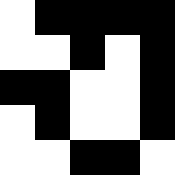[["white", "black", "black", "black", "black"], ["white", "white", "black", "white", "black"], ["black", "black", "white", "white", "black"], ["white", "black", "white", "white", "black"], ["white", "white", "black", "black", "white"]]